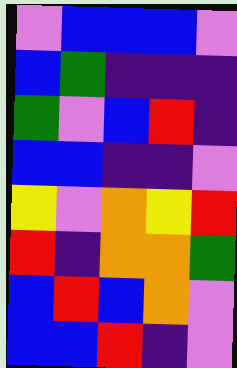[["violet", "blue", "blue", "blue", "violet"], ["blue", "green", "indigo", "indigo", "indigo"], ["green", "violet", "blue", "red", "indigo"], ["blue", "blue", "indigo", "indigo", "violet"], ["yellow", "violet", "orange", "yellow", "red"], ["red", "indigo", "orange", "orange", "green"], ["blue", "red", "blue", "orange", "violet"], ["blue", "blue", "red", "indigo", "violet"]]